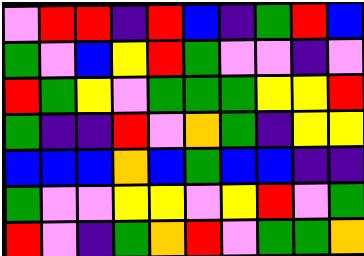[["violet", "red", "red", "indigo", "red", "blue", "indigo", "green", "red", "blue"], ["green", "violet", "blue", "yellow", "red", "green", "violet", "violet", "indigo", "violet"], ["red", "green", "yellow", "violet", "green", "green", "green", "yellow", "yellow", "red"], ["green", "indigo", "indigo", "red", "violet", "orange", "green", "indigo", "yellow", "yellow"], ["blue", "blue", "blue", "orange", "blue", "green", "blue", "blue", "indigo", "indigo"], ["green", "violet", "violet", "yellow", "yellow", "violet", "yellow", "red", "violet", "green"], ["red", "violet", "indigo", "green", "orange", "red", "violet", "green", "green", "orange"]]